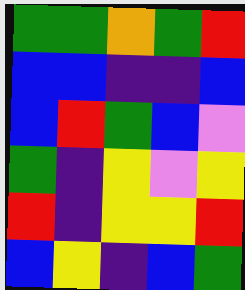[["green", "green", "orange", "green", "red"], ["blue", "blue", "indigo", "indigo", "blue"], ["blue", "red", "green", "blue", "violet"], ["green", "indigo", "yellow", "violet", "yellow"], ["red", "indigo", "yellow", "yellow", "red"], ["blue", "yellow", "indigo", "blue", "green"]]